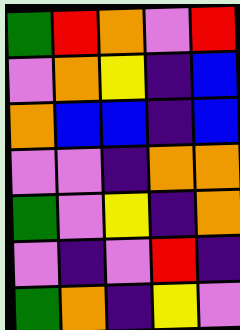[["green", "red", "orange", "violet", "red"], ["violet", "orange", "yellow", "indigo", "blue"], ["orange", "blue", "blue", "indigo", "blue"], ["violet", "violet", "indigo", "orange", "orange"], ["green", "violet", "yellow", "indigo", "orange"], ["violet", "indigo", "violet", "red", "indigo"], ["green", "orange", "indigo", "yellow", "violet"]]